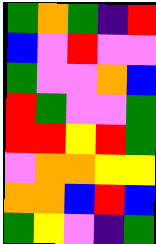[["green", "orange", "green", "indigo", "red"], ["blue", "violet", "red", "violet", "violet"], ["green", "violet", "violet", "orange", "blue"], ["red", "green", "violet", "violet", "green"], ["red", "red", "yellow", "red", "green"], ["violet", "orange", "orange", "yellow", "yellow"], ["orange", "orange", "blue", "red", "blue"], ["green", "yellow", "violet", "indigo", "green"]]